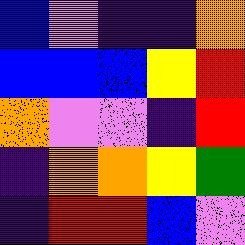[["blue", "violet", "indigo", "indigo", "orange"], ["blue", "blue", "blue", "yellow", "red"], ["orange", "violet", "violet", "indigo", "red"], ["indigo", "orange", "orange", "yellow", "green"], ["indigo", "red", "red", "blue", "violet"]]